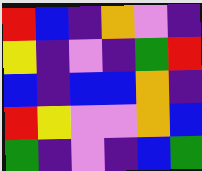[["red", "blue", "indigo", "orange", "violet", "indigo"], ["yellow", "indigo", "violet", "indigo", "green", "red"], ["blue", "indigo", "blue", "blue", "orange", "indigo"], ["red", "yellow", "violet", "violet", "orange", "blue"], ["green", "indigo", "violet", "indigo", "blue", "green"]]